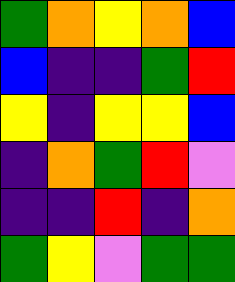[["green", "orange", "yellow", "orange", "blue"], ["blue", "indigo", "indigo", "green", "red"], ["yellow", "indigo", "yellow", "yellow", "blue"], ["indigo", "orange", "green", "red", "violet"], ["indigo", "indigo", "red", "indigo", "orange"], ["green", "yellow", "violet", "green", "green"]]